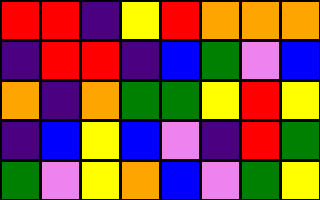[["red", "red", "indigo", "yellow", "red", "orange", "orange", "orange"], ["indigo", "red", "red", "indigo", "blue", "green", "violet", "blue"], ["orange", "indigo", "orange", "green", "green", "yellow", "red", "yellow"], ["indigo", "blue", "yellow", "blue", "violet", "indigo", "red", "green"], ["green", "violet", "yellow", "orange", "blue", "violet", "green", "yellow"]]